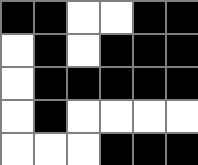[["black", "black", "white", "white", "black", "black"], ["white", "black", "white", "black", "black", "black"], ["white", "black", "black", "black", "black", "black"], ["white", "black", "white", "white", "white", "white"], ["white", "white", "white", "black", "black", "black"]]